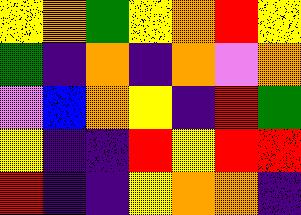[["yellow", "orange", "green", "yellow", "orange", "red", "yellow"], ["green", "indigo", "orange", "indigo", "orange", "violet", "orange"], ["violet", "blue", "orange", "yellow", "indigo", "red", "green"], ["yellow", "indigo", "indigo", "red", "yellow", "red", "red"], ["red", "indigo", "indigo", "yellow", "orange", "orange", "indigo"]]